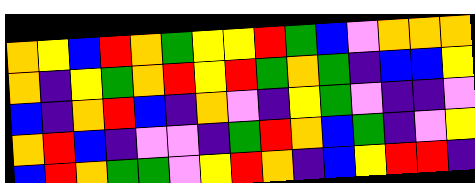[["orange", "yellow", "blue", "red", "orange", "green", "yellow", "yellow", "red", "green", "blue", "violet", "orange", "orange", "orange"], ["orange", "indigo", "yellow", "green", "orange", "red", "yellow", "red", "green", "orange", "green", "indigo", "blue", "blue", "yellow"], ["blue", "indigo", "orange", "red", "blue", "indigo", "orange", "violet", "indigo", "yellow", "green", "violet", "indigo", "indigo", "violet"], ["orange", "red", "blue", "indigo", "violet", "violet", "indigo", "green", "red", "orange", "blue", "green", "indigo", "violet", "yellow"], ["blue", "red", "orange", "green", "green", "violet", "yellow", "red", "orange", "indigo", "blue", "yellow", "red", "red", "indigo"]]